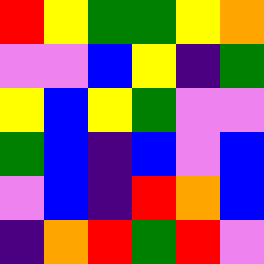[["red", "yellow", "green", "green", "yellow", "orange"], ["violet", "violet", "blue", "yellow", "indigo", "green"], ["yellow", "blue", "yellow", "green", "violet", "violet"], ["green", "blue", "indigo", "blue", "violet", "blue"], ["violet", "blue", "indigo", "red", "orange", "blue"], ["indigo", "orange", "red", "green", "red", "violet"]]